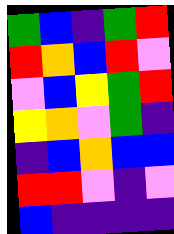[["green", "blue", "indigo", "green", "red"], ["red", "orange", "blue", "red", "violet"], ["violet", "blue", "yellow", "green", "red"], ["yellow", "orange", "violet", "green", "indigo"], ["indigo", "blue", "orange", "blue", "blue"], ["red", "red", "violet", "indigo", "violet"], ["blue", "indigo", "indigo", "indigo", "indigo"]]